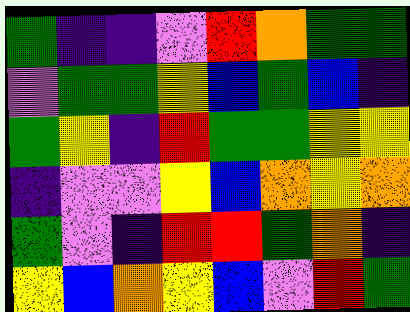[["green", "indigo", "indigo", "violet", "red", "orange", "green", "green"], ["violet", "green", "green", "yellow", "blue", "green", "blue", "indigo"], ["green", "yellow", "indigo", "red", "green", "green", "yellow", "yellow"], ["indigo", "violet", "violet", "yellow", "blue", "orange", "yellow", "orange"], ["green", "violet", "indigo", "red", "red", "green", "orange", "indigo"], ["yellow", "blue", "orange", "yellow", "blue", "violet", "red", "green"]]